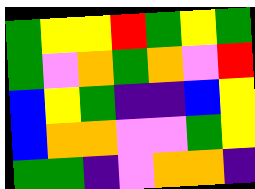[["green", "yellow", "yellow", "red", "green", "yellow", "green"], ["green", "violet", "orange", "green", "orange", "violet", "red"], ["blue", "yellow", "green", "indigo", "indigo", "blue", "yellow"], ["blue", "orange", "orange", "violet", "violet", "green", "yellow"], ["green", "green", "indigo", "violet", "orange", "orange", "indigo"]]